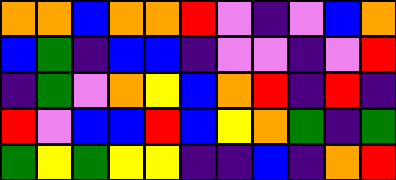[["orange", "orange", "blue", "orange", "orange", "red", "violet", "indigo", "violet", "blue", "orange"], ["blue", "green", "indigo", "blue", "blue", "indigo", "violet", "violet", "indigo", "violet", "red"], ["indigo", "green", "violet", "orange", "yellow", "blue", "orange", "red", "indigo", "red", "indigo"], ["red", "violet", "blue", "blue", "red", "blue", "yellow", "orange", "green", "indigo", "green"], ["green", "yellow", "green", "yellow", "yellow", "indigo", "indigo", "blue", "indigo", "orange", "red"]]